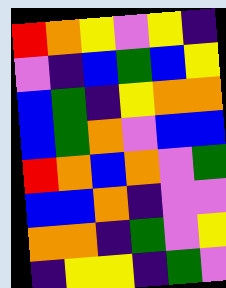[["red", "orange", "yellow", "violet", "yellow", "indigo"], ["violet", "indigo", "blue", "green", "blue", "yellow"], ["blue", "green", "indigo", "yellow", "orange", "orange"], ["blue", "green", "orange", "violet", "blue", "blue"], ["red", "orange", "blue", "orange", "violet", "green"], ["blue", "blue", "orange", "indigo", "violet", "violet"], ["orange", "orange", "indigo", "green", "violet", "yellow"], ["indigo", "yellow", "yellow", "indigo", "green", "violet"]]